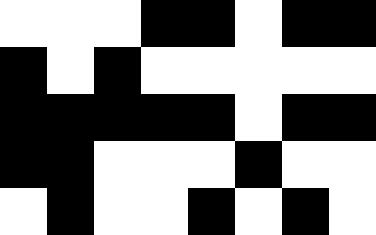[["white", "white", "white", "black", "black", "white", "black", "black"], ["black", "white", "black", "white", "white", "white", "white", "white"], ["black", "black", "black", "black", "black", "white", "black", "black"], ["black", "black", "white", "white", "white", "black", "white", "white"], ["white", "black", "white", "white", "black", "white", "black", "white"]]